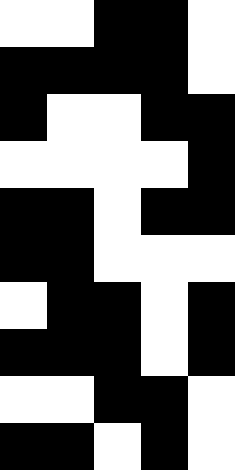[["white", "white", "black", "black", "white"], ["black", "black", "black", "black", "white"], ["black", "white", "white", "black", "black"], ["white", "white", "white", "white", "black"], ["black", "black", "white", "black", "black"], ["black", "black", "white", "white", "white"], ["white", "black", "black", "white", "black"], ["black", "black", "black", "white", "black"], ["white", "white", "black", "black", "white"], ["black", "black", "white", "black", "white"]]